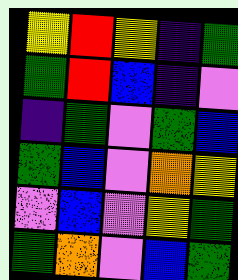[["yellow", "red", "yellow", "indigo", "green"], ["green", "red", "blue", "indigo", "violet"], ["indigo", "green", "violet", "green", "blue"], ["green", "blue", "violet", "orange", "yellow"], ["violet", "blue", "violet", "yellow", "green"], ["green", "orange", "violet", "blue", "green"]]